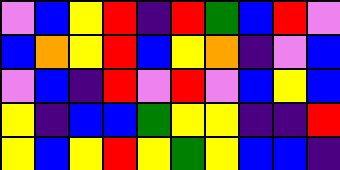[["violet", "blue", "yellow", "red", "indigo", "red", "green", "blue", "red", "violet"], ["blue", "orange", "yellow", "red", "blue", "yellow", "orange", "indigo", "violet", "blue"], ["violet", "blue", "indigo", "red", "violet", "red", "violet", "blue", "yellow", "blue"], ["yellow", "indigo", "blue", "blue", "green", "yellow", "yellow", "indigo", "indigo", "red"], ["yellow", "blue", "yellow", "red", "yellow", "green", "yellow", "blue", "blue", "indigo"]]